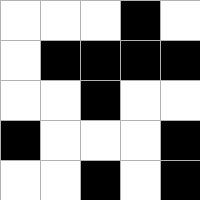[["white", "white", "white", "black", "white"], ["white", "black", "black", "black", "black"], ["white", "white", "black", "white", "white"], ["black", "white", "white", "white", "black"], ["white", "white", "black", "white", "black"]]